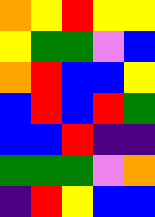[["orange", "yellow", "red", "yellow", "yellow"], ["yellow", "green", "green", "violet", "blue"], ["orange", "red", "blue", "blue", "yellow"], ["blue", "red", "blue", "red", "green"], ["blue", "blue", "red", "indigo", "indigo"], ["green", "green", "green", "violet", "orange"], ["indigo", "red", "yellow", "blue", "blue"]]